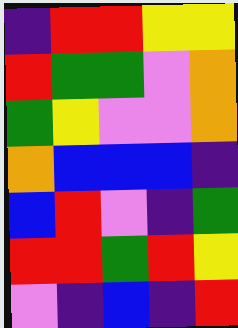[["indigo", "red", "red", "yellow", "yellow"], ["red", "green", "green", "violet", "orange"], ["green", "yellow", "violet", "violet", "orange"], ["orange", "blue", "blue", "blue", "indigo"], ["blue", "red", "violet", "indigo", "green"], ["red", "red", "green", "red", "yellow"], ["violet", "indigo", "blue", "indigo", "red"]]